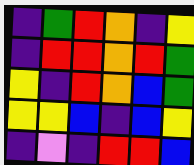[["indigo", "green", "red", "orange", "indigo", "yellow"], ["indigo", "red", "red", "orange", "red", "green"], ["yellow", "indigo", "red", "orange", "blue", "green"], ["yellow", "yellow", "blue", "indigo", "blue", "yellow"], ["indigo", "violet", "indigo", "red", "red", "blue"]]